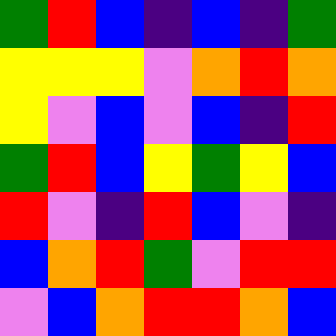[["green", "red", "blue", "indigo", "blue", "indigo", "green"], ["yellow", "yellow", "yellow", "violet", "orange", "red", "orange"], ["yellow", "violet", "blue", "violet", "blue", "indigo", "red"], ["green", "red", "blue", "yellow", "green", "yellow", "blue"], ["red", "violet", "indigo", "red", "blue", "violet", "indigo"], ["blue", "orange", "red", "green", "violet", "red", "red"], ["violet", "blue", "orange", "red", "red", "orange", "blue"]]